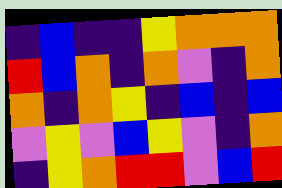[["indigo", "blue", "indigo", "indigo", "yellow", "orange", "orange", "orange"], ["red", "blue", "orange", "indigo", "orange", "violet", "indigo", "orange"], ["orange", "indigo", "orange", "yellow", "indigo", "blue", "indigo", "blue"], ["violet", "yellow", "violet", "blue", "yellow", "violet", "indigo", "orange"], ["indigo", "yellow", "orange", "red", "red", "violet", "blue", "red"]]